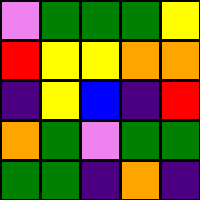[["violet", "green", "green", "green", "yellow"], ["red", "yellow", "yellow", "orange", "orange"], ["indigo", "yellow", "blue", "indigo", "red"], ["orange", "green", "violet", "green", "green"], ["green", "green", "indigo", "orange", "indigo"]]